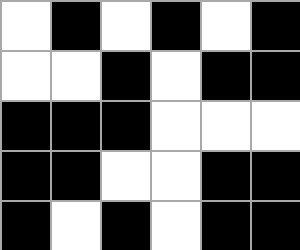[["white", "black", "white", "black", "white", "black"], ["white", "white", "black", "white", "black", "black"], ["black", "black", "black", "white", "white", "white"], ["black", "black", "white", "white", "black", "black"], ["black", "white", "black", "white", "black", "black"]]